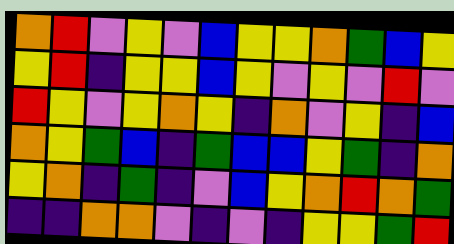[["orange", "red", "violet", "yellow", "violet", "blue", "yellow", "yellow", "orange", "green", "blue", "yellow"], ["yellow", "red", "indigo", "yellow", "yellow", "blue", "yellow", "violet", "yellow", "violet", "red", "violet"], ["red", "yellow", "violet", "yellow", "orange", "yellow", "indigo", "orange", "violet", "yellow", "indigo", "blue"], ["orange", "yellow", "green", "blue", "indigo", "green", "blue", "blue", "yellow", "green", "indigo", "orange"], ["yellow", "orange", "indigo", "green", "indigo", "violet", "blue", "yellow", "orange", "red", "orange", "green"], ["indigo", "indigo", "orange", "orange", "violet", "indigo", "violet", "indigo", "yellow", "yellow", "green", "red"]]